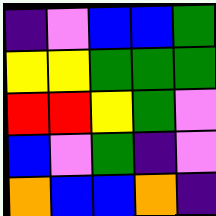[["indigo", "violet", "blue", "blue", "green"], ["yellow", "yellow", "green", "green", "green"], ["red", "red", "yellow", "green", "violet"], ["blue", "violet", "green", "indigo", "violet"], ["orange", "blue", "blue", "orange", "indigo"]]